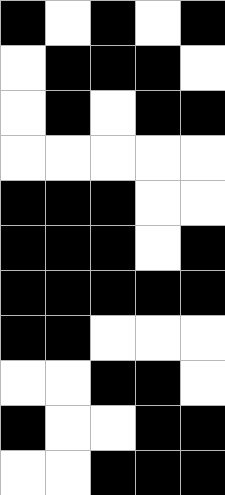[["black", "white", "black", "white", "black"], ["white", "black", "black", "black", "white"], ["white", "black", "white", "black", "black"], ["white", "white", "white", "white", "white"], ["black", "black", "black", "white", "white"], ["black", "black", "black", "white", "black"], ["black", "black", "black", "black", "black"], ["black", "black", "white", "white", "white"], ["white", "white", "black", "black", "white"], ["black", "white", "white", "black", "black"], ["white", "white", "black", "black", "black"]]